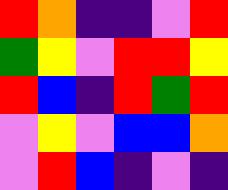[["red", "orange", "indigo", "indigo", "violet", "red"], ["green", "yellow", "violet", "red", "red", "yellow"], ["red", "blue", "indigo", "red", "green", "red"], ["violet", "yellow", "violet", "blue", "blue", "orange"], ["violet", "red", "blue", "indigo", "violet", "indigo"]]